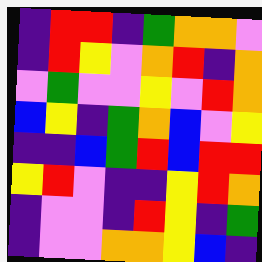[["indigo", "red", "red", "indigo", "green", "orange", "orange", "violet"], ["indigo", "red", "yellow", "violet", "orange", "red", "indigo", "orange"], ["violet", "green", "violet", "violet", "yellow", "violet", "red", "orange"], ["blue", "yellow", "indigo", "green", "orange", "blue", "violet", "yellow"], ["indigo", "indigo", "blue", "green", "red", "blue", "red", "red"], ["yellow", "red", "violet", "indigo", "indigo", "yellow", "red", "orange"], ["indigo", "violet", "violet", "indigo", "red", "yellow", "indigo", "green"], ["indigo", "violet", "violet", "orange", "orange", "yellow", "blue", "indigo"]]